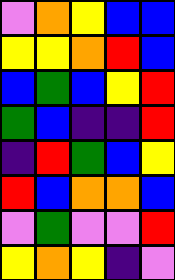[["violet", "orange", "yellow", "blue", "blue"], ["yellow", "yellow", "orange", "red", "blue"], ["blue", "green", "blue", "yellow", "red"], ["green", "blue", "indigo", "indigo", "red"], ["indigo", "red", "green", "blue", "yellow"], ["red", "blue", "orange", "orange", "blue"], ["violet", "green", "violet", "violet", "red"], ["yellow", "orange", "yellow", "indigo", "violet"]]